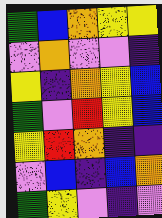[["green", "blue", "orange", "yellow", "yellow"], ["violet", "orange", "violet", "violet", "indigo"], ["yellow", "indigo", "orange", "yellow", "blue"], ["green", "violet", "red", "yellow", "blue"], ["yellow", "red", "orange", "indigo", "indigo"], ["violet", "blue", "indigo", "blue", "orange"], ["green", "yellow", "violet", "indigo", "violet"]]